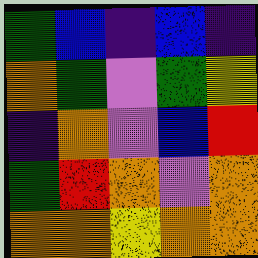[["green", "blue", "indigo", "blue", "indigo"], ["orange", "green", "violet", "green", "yellow"], ["indigo", "orange", "violet", "blue", "red"], ["green", "red", "orange", "violet", "orange"], ["orange", "orange", "yellow", "orange", "orange"]]